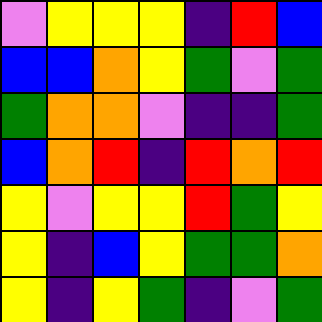[["violet", "yellow", "yellow", "yellow", "indigo", "red", "blue"], ["blue", "blue", "orange", "yellow", "green", "violet", "green"], ["green", "orange", "orange", "violet", "indigo", "indigo", "green"], ["blue", "orange", "red", "indigo", "red", "orange", "red"], ["yellow", "violet", "yellow", "yellow", "red", "green", "yellow"], ["yellow", "indigo", "blue", "yellow", "green", "green", "orange"], ["yellow", "indigo", "yellow", "green", "indigo", "violet", "green"]]